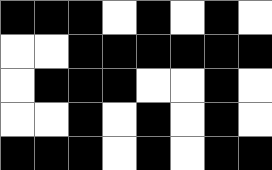[["black", "black", "black", "white", "black", "white", "black", "white"], ["white", "white", "black", "black", "black", "black", "black", "black"], ["white", "black", "black", "black", "white", "white", "black", "white"], ["white", "white", "black", "white", "black", "white", "black", "white"], ["black", "black", "black", "white", "black", "white", "black", "black"]]